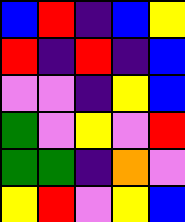[["blue", "red", "indigo", "blue", "yellow"], ["red", "indigo", "red", "indigo", "blue"], ["violet", "violet", "indigo", "yellow", "blue"], ["green", "violet", "yellow", "violet", "red"], ["green", "green", "indigo", "orange", "violet"], ["yellow", "red", "violet", "yellow", "blue"]]